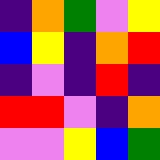[["indigo", "orange", "green", "violet", "yellow"], ["blue", "yellow", "indigo", "orange", "red"], ["indigo", "violet", "indigo", "red", "indigo"], ["red", "red", "violet", "indigo", "orange"], ["violet", "violet", "yellow", "blue", "green"]]